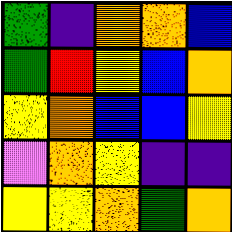[["green", "indigo", "orange", "orange", "blue"], ["green", "red", "yellow", "blue", "orange"], ["yellow", "orange", "blue", "blue", "yellow"], ["violet", "orange", "yellow", "indigo", "indigo"], ["yellow", "yellow", "orange", "green", "orange"]]